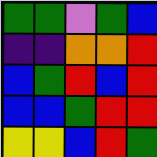[["green", "green", "violet", "green", "blue"], ["indigo", "indigo", "orange", "orange", "red"], ["blue", "green", "red", "blue", "red"], ["blue", "blue", "green", "red", "red"], ["yellow", "yellow", "blue", "red", "green"]]